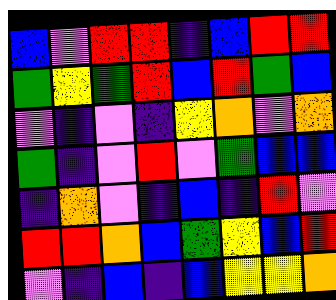[["blue", "violet", "red", "red", "indigo", "blue", "red", "red"], ["green", "yellow", "green", "red", "blue", "red", "green", "blue"], ["violet", "indigo", "violet", "indigo", "yellow", "orange", "violet", "orange"], ["green", "indigo", "violet", "red", "violet", "green", "blue", "blue"], ["indigo", "orange", "violet", "indigo", "blue", "indigo", "red", "violet"], ["red", "red", "orange", "blue", "green", "yellow", "blue", "red"], ["violet", "indigo", "blue", "indigo", "blue", "yellow", "yellow", "orange"]]